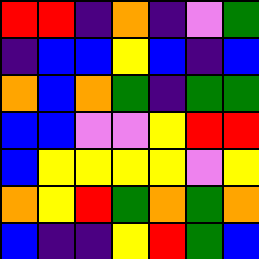[["red", "red", "indigo", "orange", "indigo", "violet", "green"], ["indigo", "blue", "blue", "yellow", "blue", "indigo", "blue"], ["orange", "blue", "orange", "green", "indigo", "green", "green"], ["blue", "blue", "violet", "violet", "yellow", "red", "red"], ["blue", "yellow", "yellow", "yellow", "yellow", "violet", "yellow"], ["orange", "yellow", "red", "green", "orange", "green", "orange"], ["blue", "indigo", "indigo", "yellow", "red", "green", "blue"]]